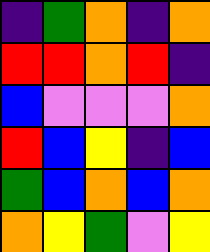[["indigo", "green", "orange", "indigo", "orange"], ["red", "red", "orange", "red", "indigo"], ["blue", "violet", "violet", "violet", "orange"], ["red", "blue", "yellow", "indigo", "blue"], ["green", "blue", "orange", "blue", "orange"], ["orange", "yellow", "green", "violet", "yellow"]]